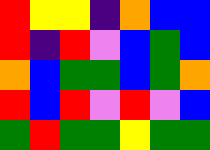[["red", "yellow", "yellow", "indigo", "orange", "blue", "blue"], ["red", "indigo", "red", "violet", "blue", "green", "blue"], ["orange", "blue", "green", "green", "blue", "green", "orange"], ["red", "blue", "red", "violet", "red", "violet", "blue"], ["green", "red", "green", "green", "yellow", "green", "green"]]